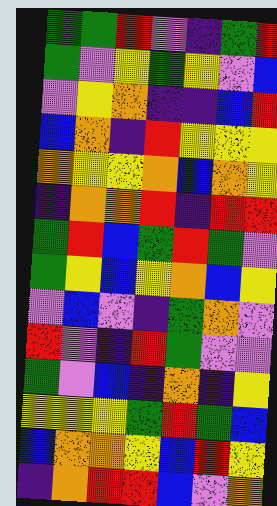[["green", "green", "red", "violet", "indigo", "green", "red"], ["green", "violet", "yellow", "green", "yellow", "violet", "blue"], ["violet", "yellow", "orange", "indigo", "indigo", "blue", "red"], ["blue", "orange", "indigo", "red", "yellow", "yellow", "yellow"], ["orange", "yellow", "yellow", "orange", "blue", "orange", "yellow"], ["indigo", "orange", "orange", "red", "indigo", "red", "red"], ["green", "red", "blue", "green", "red", "green", "violet"], ["green", "yellow", "blue", "yellow", "orange", "blue", "yellow"], ["violet", "blue", "violet", "indigo", "green", "orange", "violet"], ["red", "violet", "indigo", "red", "green", "violet", "violet"], ["green", "violet", "blue", "indigo", "orange", "indigo", "yellow"], ["yellow", "yellow", "yellow", "green", "red", "green", "blue"], ["blue", "orange", "orange", "yellow", "blue", "red", "yellow"], ["indigo", "orange", "red", "red", "blue", "violet", "orange"]]